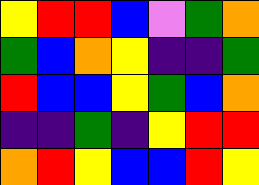[["yellow", "red", "red", "blue", "violet", "green", "orange"], ["green", "blue", "orange", "yellow", "indigo", "indigo", "green"], ["red", "blue", "blue", "yellow", "green", "blue", "orange"], ["indigo", "indigo", "green", "indigo", "yellow", "red", "red"], ["orange", "red", "yellow", "blue", "blue", "red", "yellow"]]